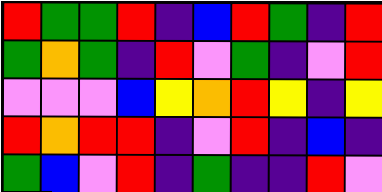[["red", "green", "green", "red", "indigo", "blue", "red", "green", "indigo", "red"], ["green", "orange", "green", "indigo", "red", "violet", "green", "indigo", "violet", "red"], ["violet", "violet", "violet", "blue", "yellow", "orange", "red", "yellow", "indigo", "yellow"], ["red", "orange", "red", "red", "indigo", "violet", "red", "indigo", "blue", "indigo"], ["green", "blue", "violet", "red", "indigo", "green", "indigo", "indigo", "red", "violet"]]